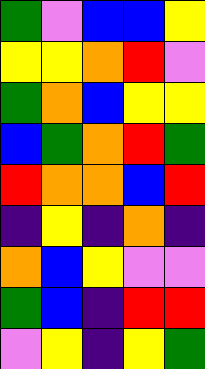[["green", "violet", "blue", "blue", "yellow"], ["yellow", "yellow", "orange", "red", "violet"], ["green", "orange", "blue", "yellow", "yellow"], ["blue", "green", "orange", "red", "green"], ["red", "orange", "orange", "blue", "red"], ["indigo", "yellow", "indigo", "orange", "indigo"], ["orange", "blue", "yellow", "violet", "violet"], ["green", "blue", "indigo", "red", "red"], ["violet", "yellow", "indigo", "yellow", "green"]]